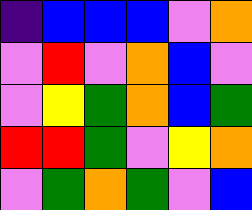[["indigo", "blue", "blue", "blue", "violet", "orange"], ["violet", "red", "violet", "orange", "blue", "violet"], ["violet", "yellow", "green", "orange", "blue", "green"], ["red", "red", "green", "violet", "yellow", "orange"], ["violet", "green", "orange", "green", "violet", "blue"]]